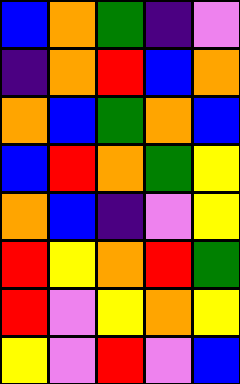[["blue", "orange", "green", "indigo", "violet"], ["indigo", "orange", "red", "blue", "orange"], ["orange", "blue", "green", "orange", "blue"], ["blue", "red", "orange", "green", "yellow"], ["orange", "blue", "indigo", "violet", "yellow"], ["red", "yellow", "orange", "red", "green"], ["red", "violet", "yellow", "orange", "yellow"], ["yellow", "violet", "red", "violet", "blue"]]